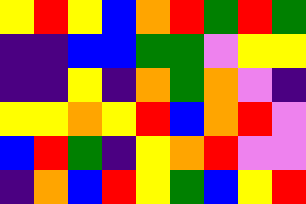[["yellow", "red", "yellow", "blue", "orange", "red", "green", "red", "green"], ["indigo", "indigo", "blue", "blue", "green", "green", "violet", "yellow", "yellow"], ["indigo", "indigo", "yellow", "indigo", "orange", "green", "orange", "violet", "indigo"], ["yellow", "yellow", "orange", "yellow", "red", "blue", "orange", "red", "violet"], ["blue", "red", "green", "indigo", "yellow", "orange", "red", "violet", "violet"], ["indigo", "orange", "blue", "red", "yellow", "green", "blue", "yellow", "red"]]